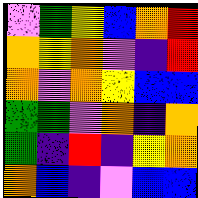[["violet", "green", "yellow", "blue", "orange", "red"], ["orange", "yellow", "orange", "violet", "indigo", "red"], ["orange", "violet", "orange", "yellow", "blue", "blue"], ["green", "green", "violet", "orange", "indigo", "orange"], ["green", "indigo", "red", "indigo", "yellow", "orange"], ["orange", "blue", "indigo", "violet", "blue", "blue"]]